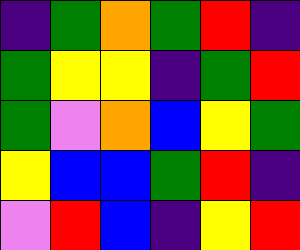[["indigo", "green", "orange", "green", "red", "indigo"], ["green", "yellow", "yellow", "indigo", "green", "red"], ["green", "violet", "orange", "blue", "yellow", "green"], ["yellow", "blue", "blue", "green", "red", "indigo"], ["violet", "red", "blue", "indigo", "yellow", "red"]]